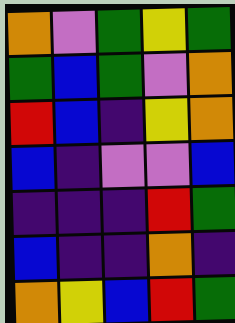[["orange", "violet", "green", "yellow", "green"], ["green", "blue", "green", "violet", "orange"], ["red", "blue", "indigo", "yellow", "orange"], ["blue", "indigo", "violet", "violet", "blue"], ["indigo", "indigo", "indigo", "red", "green"], ["blue", "indigo", "indigo", "orange", "indigo"], ["orange", "yellow", "blue", "red", "green"]]